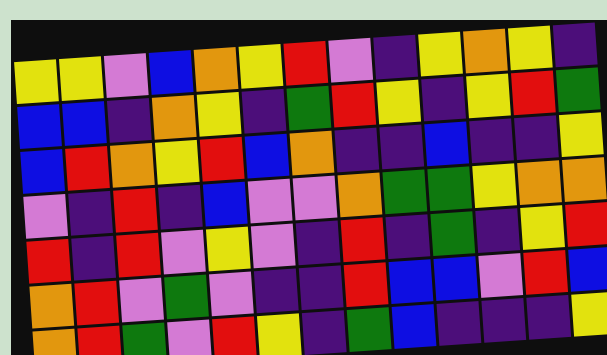[["yellow", "yellow", "violet", "blue", "orange", "yellow", "red", "violet", "indigo", "yellow", "orange", "yellow", "indigo"], ["blue", "blue", "indigo", "orange", "yellow", "indigo", "green", "red", "yellow", "indigo", "yellow", "red", "green"], ["blue", "red", "orange", "yellow", "red", "blue", "orange", "indigo", "indigo", "blue", "indigo", "indigo", "yellow"], ["violet", "indigo", "red", "indigo", "blue", "violet", "violet", "orange", "green", "green", "yellow", "orange", "orange"], ["red", "indigo", "red", "violet", "yellow", "violet", "indigo", "red", "indigo", "green", "indigo", "yellow", "red"], ["orange", "red", "violet", "green", "violet", "indigo", "indigo", "red", "blue", "blue", "violet", "red", "blue"], ["orange", "red", "green", "violet", "red", "yellow", "indigo", "green", "blue", "indigo", "indigo", "indigo", "yellow"]]